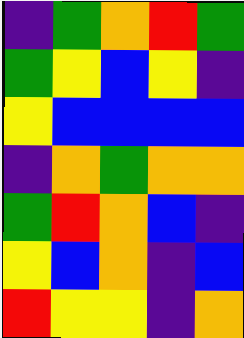[["indigo", "green", "orange", "red", "green"], ["green", "yellow", "blue", "yellow", "indigo"], ["yellow", "blue", "blue", "blue", "blue"], ["indigo", "orange", "green", "orange", "orange"], ["green", "red", "orange", "blue", "indigo"], ["yellow", "blue", "orange", "indigo", "blue"], ["red", "yellow", "yellow", "indigo", "orange"]]